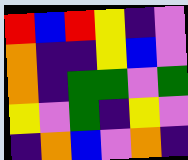[["red", "blue", "red", "yellow", "indigo", "violet"], ["orange", "indigo", "indigo", "yellow", "blue", "violet"], ["orange", "indigo", "green", "green", "violet", "green"], ["yellow", "violet", "green", "indigo", "yellow", "violet"], ["indigo", "orange", "blue", "violet", "orange", "indigo"]]